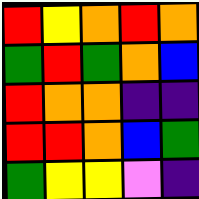[["red", "yellow", "orange", "red", "orange"], ["green", "red", "green", "orange", "blue"], ["red", "orange", "orange", "indigo", "indigo"], ["red", "red", "orange", "blue", "green"], ["green", "yellow", "yellow", "violet", "indigo"]]